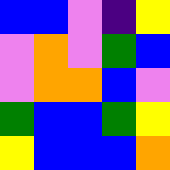[["blue", "blue", "violet", "indigo", "yellow"], ["violet", "orange", "violet", "green", "blue"], ["violet", "orange", "orange", "blue", "violet"], ["green", "blue", "blue", "green", "yellow"], ["yellow", "blue", "blue", "blue", "orange"]]